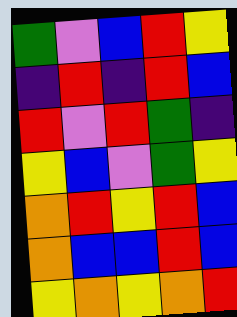[["green", "violet", "blue", "red", "yellow"], ["indigo", "red", "indigo", "red", "blue"], ["red", "violet", "red", "green", "indigo"], ["yellow", "blue", "violet", "green", "yellow"], ["orange", "red", "yellow", "red", "blue"], ["orange", "blue", "blue", "red", "blue"], ["yellow", "orange", "yellow", "orange", "red"]]